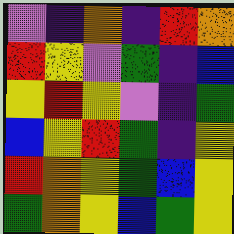[["violet", "indigo", "orange", "indigo", "red", "orange"], ["red", "yellow", "violet", "green", "indigo", "blue"], ["yellow", "red", "yellow", "violet", "indigo", "green"], ["blue", "yellow", "red", "green", "indigo", "yellow"], ["red", "orange", "yellow", "green", "blue", "yellow"], ["green", "orange", "yellow", "blue", "green", "yellow"]]